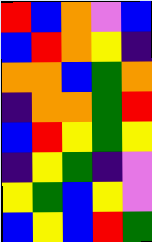[["red", "blue", "orange", "violet", "blue"], ["blue", "red", "orange", "yellow", "indigo"], ["orange", "orange", "blue", "green", "orange"], ["indigo", "orange", "orange", "green", "red"], ["blue", "red", "yellow", "green", "yellow"], ["indigo", "yellow", "green", "indigo", "violet"], ["yellow", "green", "blue", "yellow", "violet"], ["blue", "yellow", "blue", "red", "green"]]